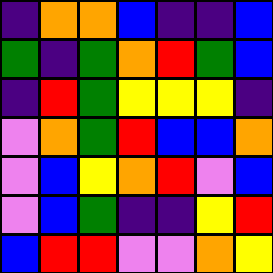[["indigo", "orange", "orange", "blue", "indigo", "indigo", "blue"], ["green", "indigo", "green", "orange", "red", "green", "blue"], ["indigo", "red", "green", "yellow", "yellow", "yellow", "indigo"], ["violet", "orange", "green", "red", "blue", "blue", "orange"], ["violet", "blue", "yellow", "orange", "red", "violet", "blue"], ["violet", "blue", "green", "indigo", "indigo", "yellow", "red"], ["blue", "red", "red", "violet", "violet", "orange", "yellow"]]